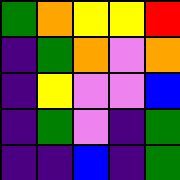[["green", "orange", "yellow", "yellow", "red"], ["indigo", "green", "orange", "violet", "orange"], ["indigo", "yellow", "violet", "violet", "blue"], ["indigo", "green", "violet", "indigo", "green"], ["indigo", "indigo", "blue", "indigo", "green"]]